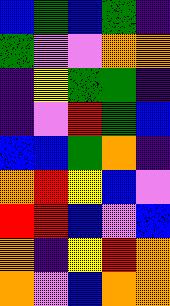[["blue", "green", "blue", "green", "indigo"], ["green", "violet", "violet", "orange", "orange"], ["indigo", "yellow", "green", "green", "indigo"], ["indigo", "violet", "red", "green", "blue"], ["blue", "blue", "green", "orange", "indigo"], ["orange", "red", "yellow", "blue", "violet"], ["red", "red", "blue", "violet", "blue"], ["orange", "indigo", "yellow", "red", "orange"], ["orange", "violet", "blue", "orange", "orange"]]